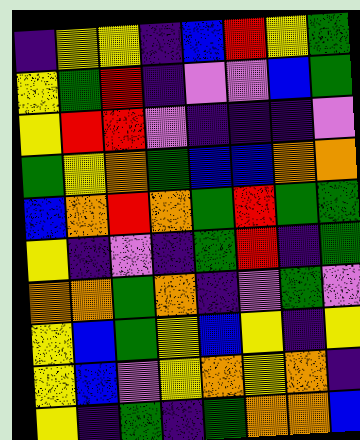[["indigo", "yellow", "yellow", "indigo", "blue", "red", "yellow", "green"], ["yellow", "green", "red", "indigo", "violet", "violet", "blue", "green"], ["yellow", "red", "red", "violet", "indigo", "indigo", "indigo", "violet"], ["green", "yellow", "orange", "green", "blue", "blue", "orange", "orange"], ["blue", "orange", "red", "orange", "green", "red", "green", "green"], ["yellow", "indigo", "violet", "indigo", "green", "red", "indigo", "green"], ["orange", "orange", "green", "orange", "indigo", "violet", "green", "violet"], ["yellow", "blue", "green", "yellow", "blue", "yellow", "indigo", "yellow"], ["yellow", "blue", "violet", "yellow", "orange", "yellow", "orange", "indigo"], ["yellow", "indigo", "green", "indigo", "green", "orange", "orange", "blue"]]